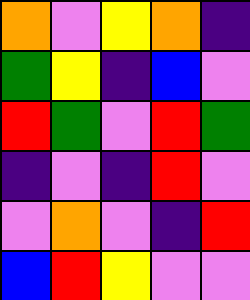[["orange", "violet", "yellow", "orange", "indigo"], ["green", "yellow", "indigo", "blue", "violet"], ["red", "green", "violet", "red", "green"], ["indigo", "violet", "indigo", "red", "violet"], ["violet", "orange", "violet", "indigo", "red"], ["blue", "red", "yellow", "violet", "violet"]]